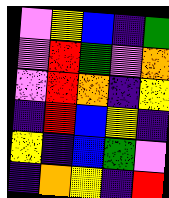[["violet", "yellow", "blue", "indigo", "green"], ["violet", "red", "green", "violet", "orange"], ["violet", "red", "orange", "indigo", "yellow"], ["indigo", "red", "blue", "yellow", "indigo"], ["yellow", "indigo", "blue", "green", "violet"], ["indigo", "orange", "yellow", "indigo", "red"]]